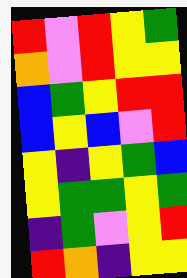[["red", "violet", "red", "yellow", "green"], ["orange", "violet", "red", "yellow", "yellow"], ["blue", "green", "yellow", "red", "red"], ["blue", "yellow", "blue", "violet", "red"], ["yellow", "indigo", "yellow", "green", "blue"], ["yellow", "green", "green", "yellow", "green"], ["indigo", "green", "violet", "yellow", "red"], ["red", "orange", "indigo", "yellow", "yellow"]]